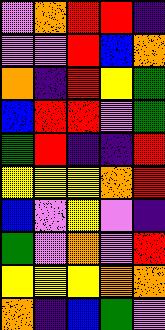[["violet", "orange", "red", "red", "indigo"], ["violet", "violet", "red", "blue", "orange"], ["orange", "indigo", "red", "yellow", "green"], ["blue", "red", "red", "violet", "green"], ["green", "red", "indigo", "indigo", "red"], ["yellow", "yellow", "yellow", "orange", "red"], ["blue", "violet", "yellow", "violet", "indigo"], ["green", "violet", "orange", "violet", "red"], ["yellow", "yellow", "yellow", "orange", "orange"], ["orange", "indigo", "blue", "green", "violet"]]